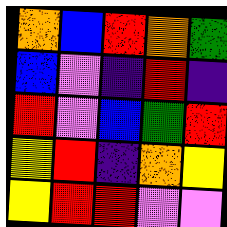[["orange", "blue", "red", "orange", "green"], ["blue", "violet", "indigo", "red", "indigo"], ["red", "violet", "blue", "green", "red"], ["yellow", "red", "indigo", "orange", "yellow"], ["yellow", "red", "red", "violet", "violet"]]